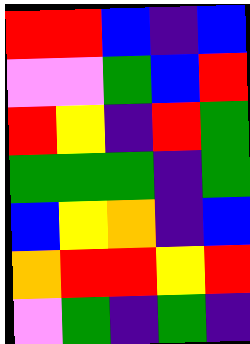[["red", "red", "blue", "indigo", "blue"], ["violet", "violet", "green", "blue", "red"], ["red", "yellow", "indigo", "red", "green"], ["green", "green", "green", "indigo", "green"], ["blue", "yellow", "orange", "indigo", "blue"], ["orange", "red", "red", "yellow", "red"], ["violet", "green", "indigo", "green", "indigo"]]